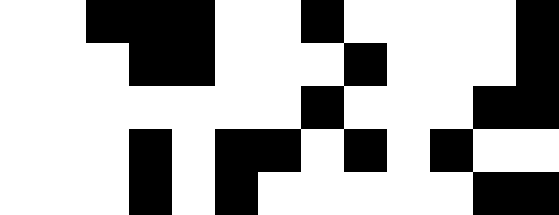[["white", "white", "black", "black", "black", "white", "white", "black", "white", "white", "white", "white", "black"], ["white", "white", "white", "black", "black", "white", "white", "white", "black", "white", "white", "white", "black"], ["white", "white", "white", "white", "white", "white", "white", "black", "white", "white", "white", "black", "black"], ["white", "white", "white", "black", "white", "black", "black", "white", "black", "white", "black", "white", "white"], ["white", "white", "white", "black", "white", "black", "white", "white", "white", "white", "white", "black", "black"]]